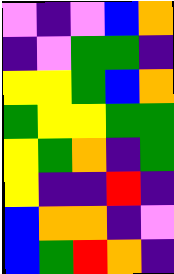[["violet", "indigo", "violet", "blue", "orange"], ["indigo", "violet", "green", "green", "indigo"], ["yellow", "yellow", "green", "blue", "orange"], ["green", "yellow", "yellow", "green", "green"], ["yellow", "green", "orange", "indigo", "green"], ["yellow", "indigo", "indigo", "red", "indigo"], ["blue", "orange", "orange", "indigo", "violet"], ["blue", "green", "red", "orange", "indigo"]]